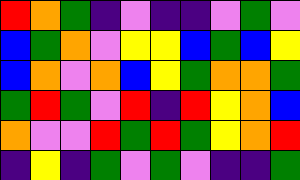[["red", "orange", "green", "indigo", "violet", "indigo", "indigo", "violet", "green", "violet"], ["blue", "green", "orange", "violet", "yellow", "yellow", "blue", "green", "blue", "yellow"], ["blue", "orange", "violet", "orange", "blue", "yellow", "green", "orange", "orange", "green"], ["green", "red", "green", "violet", "red", "indigo", "red", "yellow", "orange", "blue"], ["orange", "violet", "violet", "red", "green", "red", "green", "yellow", "orange", "red"], ["indigo", "yellow", "indigo", "green", "violet", "green", "violet", "indigo", "indigo", "green"]]